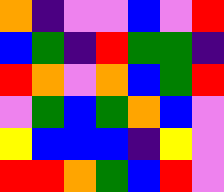[["orange", "indigo", "violet", "violet", "blue", "violet", "red"], ["blue", "green", "indigo", "red", "green", "green", "indigo"], ["red", "orange", "violet", "orange", "blue", "green", "red"], ["violet", "green", "blue", "green", "orange", "blue", "violet"], ["yellow", "blue", "blue", "blue", "indigo", "yellow", "violet"], ["red", "red", "orange", "green", "blue", "red", "violet"]]